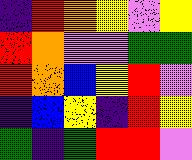[["indigo", "red", "orange", "yellow", "violet", "yellow"], ["red", "orange", "violet", "violet", "green", "green"], ["red", "orange", "blue", "yellow", "red", "violet"], ["indigo", "blue", "yellow", "indigo", "red", "yellow"], ["green", "indigo", "green", "red", "red", "violet"]]